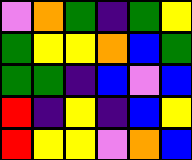[["violet", "orange", "green", "indigo", "green", "yellow"], ["green", "yellow", "yellow", "orange", "blue", "green"], ["green", "green", "indigo", "blue", "violet", "blue"], ["red", "indigo", "yellow", "indigo", "blue", "yellow"], ["red", "yellow", "yellow", "violet", "orange", "blue"]]